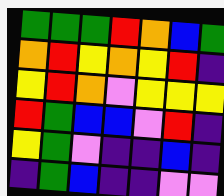[["green", "green", "green", "red", "orange", "blue", "green"], ["orange", "red", "yellow", "orange", "yellow", "red", "indigo"], ["yellow", "red", "orange", "violet", "yellow", "yellow", "yellow"], ["red", "green", "blue", "blue", "violet", "red", "indigo"], ["yellow", "green", "violet", "indigo", "indigo", "blue", "indigo"], ["indigo", "green", "blue", "indigo", "indigo", "violet", "violet"]]